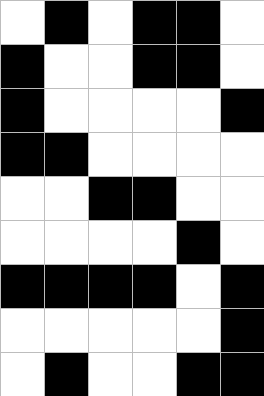[["white", "black", "white", "black", "black", "white"], ["black", "white", "white", "black", "black", "white"], ["black", "white", "white", "white", "white", "black"], ["black", "black", "white", "white", "white", "white"], ["white", "white", "black", "black", "white", "white"], ["white", "white", "white", "white", "black", "white"], ["black", "black", "black", "black", "white", "black"], ["white", "white", "white", "white", "white", "black"], ["white", "black", "white", "white", "black", "black"]]